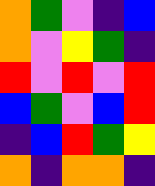[["orange", "green", "violet", "indigo", "blue"], ["orange", "violet", "yellow", "green", "indigo"], ["red", "violet", "red", "violet", "red"], ["blue", "green", "violet", "blue", "red"], ["indigo", "blue", "red", "green", "yellow"], ["orange", "indigo", "orange", "orange", "indigo"]]